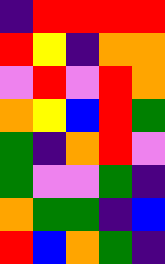[["indigo", "red", "red", "red", "red"], ["red", "yellow", "indigo", "orange", "orange"], ["violet", "red", "violet", "red", "orange"], ["orange", "yellow", "blue", "red", "green"], ["green", "indigo", "orange", "red", "violet"], ["green", "violet", "violet", "green", "indigo"], ["orange", "green", "green", "indigo", "blue"], ["red", "blue", "orange", "green", "indigo"]]